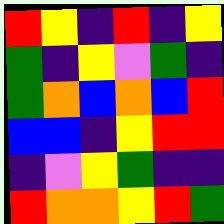[["red", "yellow", "indigo", "red", "indigo", "yellow"], ["green", "indigo", "yellow", "violet", "green", "indigo"], ["green", "orange", "blue", "orange", "blue", "red"], ["blue", "blue", "indigo", "yellow", "red", "red"], ["indigo", "violet", "yellow", "green", "indigo", "indigo"], ["red", "orange", "orange", "yellow", "red", "green"]]